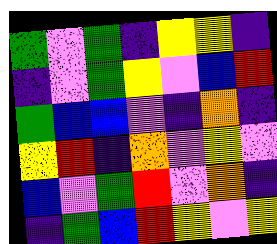[["green", "violet", "green", "indigo", "yellow", "yellow", "indigo"], ["indigo", "violet", "green", "yellow", "violet", "blue", "red"], ["green", "blue", "blue", "violet", "indigo", "orange", "indigo"], ["yellow", "red", "indigo", "orange", "violet", "yellow", "violet"], ["blue", "violet", "green", "red", "violet", "orange", "indigo"], ["indigo", "green", "blue", "red", "yellow", "violet", "yellow"]]